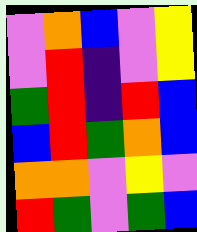[["violet", "orange", "blue", "violet", "yellow"], ["violet", "red", "indigo", "violet", "yellow"], ["green", "red", "indigo", "red", "blue"], ["blue", "red", "green", "orange", "blue"], ["orange", "orange", "violet", "yellow", "violet"], ["red", "green", "violet", "green", "blue"]]